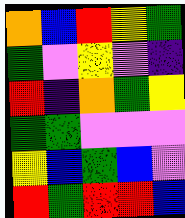[["orange", "blue", "red", "yellow", "green"], ["green", "violet", "yellow", "violet", "indigo"], ["red", "indigo", "orange", "green", "yellow"], ["green", "green", "violet", "violet", "violet"], ["yellow", "blue", "green", "blue", "violet"], ["red", "green", "red", "red", "blue"]]